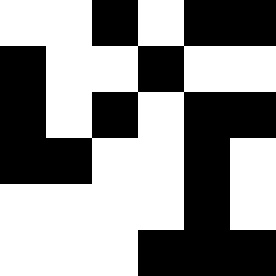[["white", "white", "black", "white", "black", "black"], ["black", "white", "white", "black", "white", "white"], ["black", "white", "black", "white", "black", "black"], ["black", "black", "white", "white", "black", "white"], ["white", "white", "white", "white", "black", "white"], ["white", "white", "white", "black", "black", "black"]]